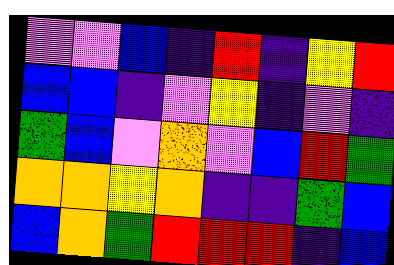[["violet", "violet", "blue", "indigo", "red", "indigo", "yellow", "red"], ["blue", "blue", "indigo", "violet", "yellow", "indigo", "violet", "indigo"], ["green", "blue", "violet", "orange", "violet", "blue", "red", "green"], ["orange", "orange", "yellow", "orange", "indigo", "indigo", "green", "blue"], ["blue", "orange", "green", "red", "red", "red", "indigo", "blue"]]